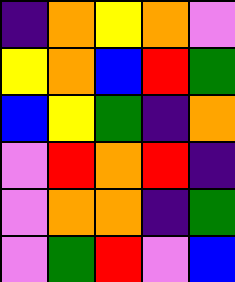[["indigo", "orange", "yellow", "orange", "violet"], ["yellow", "orange", "blue", "red", "green"], ["blue", "yellow", "green", "indigo", "orange"], ["violet", "red", "orange", "red", "indigo"], ["violet", "orange", "orange", "indigo", "green"], ["violet", "green", "red", "violet", "blue"]]